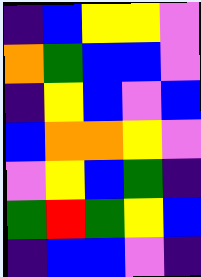[["indigo", "blue", "yellow", "yellow", "violet"], ["orange", "green", "blue", "blue", "violet"], ["indigo", "yellow", "blue", "violet", "blue"], ["blue", "orange", "orange", "yellow", "violet"], ["violet", "yellow", "blue", "green", "indigo"], ["green", "red", "green", "yellow", "blue"], ["indigo", "blue", "blue", "violet", "indigo"]]